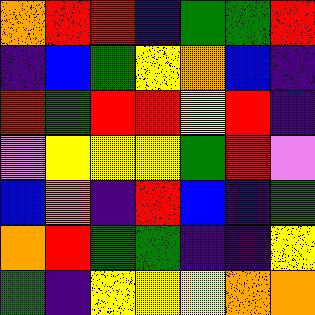[["orange", "red", "red", "indigo", "green", "green", "red"], ["indigo", "blue", "green", "yellow", "orange", "blue", "indigo"], ["red", "green", "red", "red", "yellow", "red", "indigo"], ["violet", "yellow", "yellow", "yellow", "green", "red", "violet"], ["blue", "orange", "indigo", "red", "blue", "indigo", "green"], ["orange", "red", "green", "green", "indigo", "indigo", "yellow"], ["green", "indigo", "yellow", "yellow", "yellow", "orange", "orange"]]